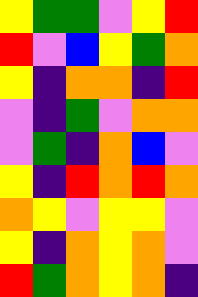[["yellow", "green", "green", "violet", "yellow", "red"], ["red", "violet", "blue", "yellow", "green", "orange"], ["yellow", "indigo", "orange", "orange", "indigo", "red"], ["violet", "indigo", "green", "violet", "orange", "orange"], ["violet", "green", "indigo", "orange", "blue", "violet"], ["yellow", "indigo", "red", "orange", "red", "orange"], ["orange", "yellow", "violet", "yellow", "yellow", "violet"], ["yellow", "indigo", "orange", "yellow", "orange", "violet"], ["red", "green", "orange", "yellow", "orange", "indigo"]]